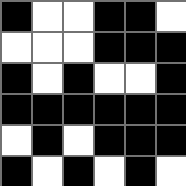[["black", "white", "white", "black", "black", "white"], ["white", "white", "white", "black", "black", "black"], ["black", "white", "black", "white", "white", "black"], ["black", "black", "black", "black", "black", "black"], ["white", "black", "white", "black", "black", "black"], ["black", "white", "black", "white", "black", "white"]]